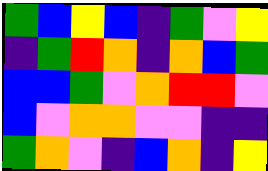[["green", "blue", "yellow", "blue", "indigo", "green", "violet", "yellow"], ["indigo", "green", "red", "orange", "indigo", "orange", "blue", "green"], ["blue", "blue", "green", "violet", "orange", "red", "red", "violet"], ["blue", "violet", "orange", "orange", "violet", "violet", "indigo", "indigo"], ["green", "orange", "violet", "indigo", "blue", "orange", "indigo", "yellow"]]